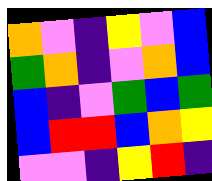[["orange", "violet", "indigo", "yellow", "violet", "blue"], ["green", "orange", "indigo", "violet", "orange", "blue"], ["blue", "indigo", "violet", "green", "blue", "green"], ["blue", "red", "red", "blue", "orange", "yellow"], ["violet", "violet", "indigo", "yellow", "red", "indigo"]]